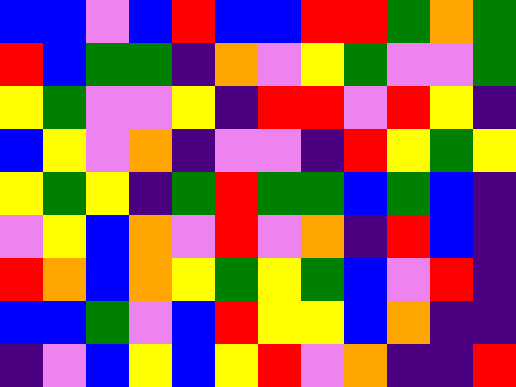[["blue", "blue", "violet", "blue", "red", "blue", "blue", "red", "red", "green", "orange", "green"], ["red", "blue", "green", "green", "indigo", "orange", "violet", "yellow", "green", "violet", "violet", "green"], ["yellow", "green", "violet", "violet", "yellow", "indigo", "red", "red", "violet", "red", "yellow", "indigo"], ["blue", "yellow", "violet", "orange", "indigo", "violet", "violet", "indigo", "red", "yellow", "green", "yellow"], ["yellow", "green", "yellow", "indigo", "green", "red", "green", "green", "blue", "green", "blue", "indigo"], ["violet", "yellow", "blue", "orange", "violet", "red", "violet", "orange", "indigo", "red", "blue", "indigo"], ["red", "orange", "blue", "orange", "yellow", "green", "yellow", "green", "blue", "violet", "red", "indigo"], ["blue", "blue", "green", "violet", "blue", "red", "yellow", "yellow", "blue", "orange", "indigo", "indigo"], ["indigo", "violet", "blue", "yellow", "blue", "yellow", "red", "violet", "orange", "indigo", "indigo", "red"]]